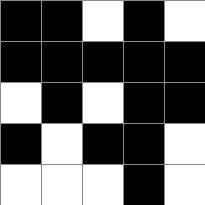[["black", "black", "white", "black", "white"], ["black", "black", "black", "black", "black"], ["white", "black", "white", "black", "black"], ["black", "white", "black", "black", "white"], ["white", "white", "white", "black", "white"]]